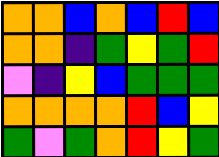[["orange", "orange", "blue", "orange", "blue", "red", "blue"], ["orange", "orange", "indigo", "green", "yellow", "green", "red"], ["violet", "indigo", "yellow", "blue", "green", "green", "green"], ["orange", "orange", "orange", "orange", "red", "blue", "yellow"], ["green", "violet", "green", "orange", "red", "yellow", "green"]]